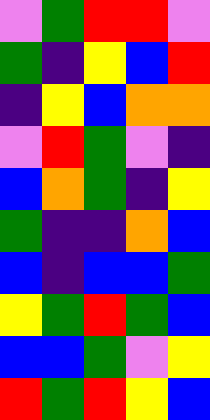[["violet", "green", "red", "red", "violet"], ["green", "indigo", "yellow", "blue", "red"], ["indigo", "yellow", "blue", "orange", "orange"], ["violet", "red", "green", "violet", "indigo"], ["blue", "orange", "green", "indigo", "yellow"], ["green", "indigo", "indigo", "orange", "blue"], ["blue", "indigo", "blue", "blue", "green"], ["yellow", "green", "red", "green", "blue"], ["blue", "blue", "green", "violet", "yellow"], ["red", "green", "red", "yellow", "blue"]]